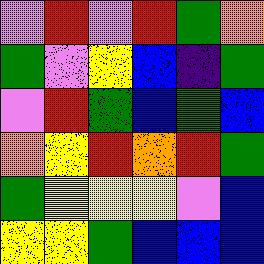[["violet", "red", "violet", "red", "green", "orange"], ["green", "violet", "yellow", "blue", "indigo", "green"], ["violet", "red", "green", "blue", "green", "blue"], ["orange", "yellow", "red", "orange", "red", "green"], ["green", "yellow", "yellow", "yellow", "violet", "blue"], ["yellow", "yellow", "green", "blue", "blue", "blue"]]